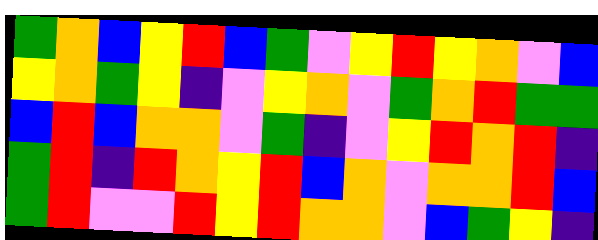[["green", "orange", "blue", "yellow", "red", "blue", "green", "violet", "yellow", "red", "yellow", "orange", "violet", "blue"], ["yellow", "orange", "green", "yellow", "indigo", "violet", "yellow", "orange", "violet", "green", "orange", "red", "green", "green"], ["blue", "red", "blue", "orange", "orange", "violet", "green", "indigo", "violet", "yellow", "red", "orange", "red", "indigo"], ["green", "red", "indigo", "red", "orange", "yellow", "red", "blue", "orange", "violet", "orange", "orange", "red", "blue"], ["green", "red", "violet", "violet", "red", "yellow", "red", "orange", "orange", "violet", "blue", "green", "yellow", "indigo"]]